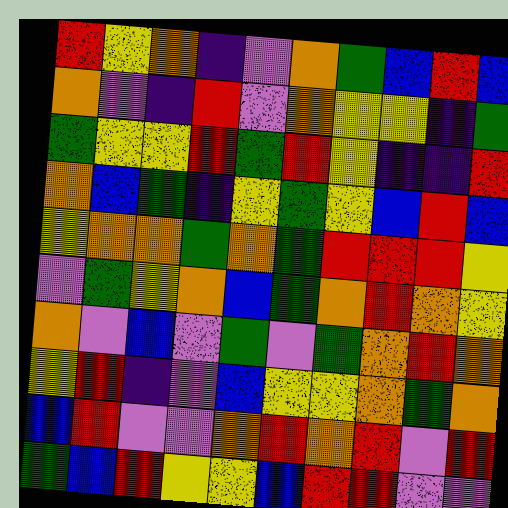[["red", "yellow", "orange", "indigo", "violet", "orange", "green", "blue", "red", "blue"], ["orange", "violet", "indigo", "red", "violet", "orange", "yellow", "yellow", "indigo", "green"], ["green", "yellow", "yellow", "red", "green", "red", "yellow", "indigo", "indigo", "red"], ["orange", "blue", "green", "indigo", "yellow", "green", "yellow", "blue", "red", "blue"], ["yellow", "orange", "orange", "green", "orange", "green", "red", "red", "red", "yellow"], ["violet", "green", "yellow", "orange", "blue", "green", "orange", "red", "orange", "yellow"], ["orange", "violet", "blue", "violet", "green", "violet", "green", "orange", "red", "orange"], ["yellow", "red", "indigo", "violet", "blue", "yellow", "yellow", "orange", "green", "orange"], ["blue", "red", "violet", "violet", "orange", "red", "orange", "red", "violet", "red"], ["green", "blue", "red", "yellow", "yellow", "blue", "red", "red", "violet", "violet"]]